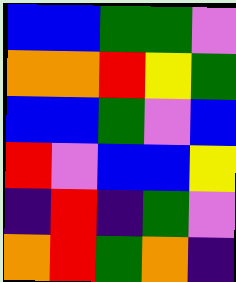[["blue", "blue", "green", "green", "violet"], ["orange", "orange", "red", "yellow", "green"], ["blue", "blue", "green", "violet", "blue"], ["red", "violet", "blue", "blue", "yellow"], ["indigo", "red", "indigo", "green", "violet"], ["orange", "red", "green", "orange", "indigo"]]